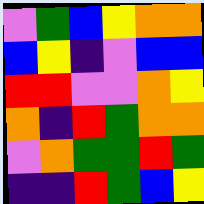[["violet", "green", "blue", "yellow", "orange", "orange"], ["blue", "yellow", "indigo", "violet", "blue", "blue"], ["red", "red", "violet", "violet", "orange", "yellow"], ["orange", "indigo", "red", "green", "orange", "orange"], ["violet", "orange", "green", "green", "red", "green"], ["indigo", "indigo", "red", "green", "blue", "yellow"]]